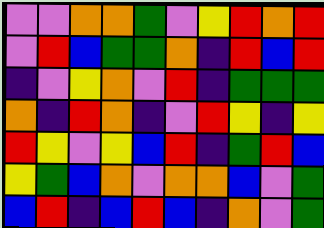[["violet", "violet", "orange", "orange", "green", "violet", "yellow", "red", "orange", "red"], ["violet", "red", "blue", "green", "green", "orange", "indigo", "red", "blue", "red"], ["indigo", "violet", "yellow", "orange", "violet", "red", "indigo", "green", "green", "green"], ["orange", "indigo", "red", "orange", "indigo", "violet", "red", "yellow", "indigo", "yellow"], ["red", "yellow", "violet", "yellow", "blue", "red", "indigo", "green", "red", "blue"], ["yellow", "green", "blue", "orange", "violet", "orange", "orange", "blue", "violet", "green"], ["blue", "red", "indigo", "blue", "red", "blue", "indigo", "orange", "violet", "green"]]